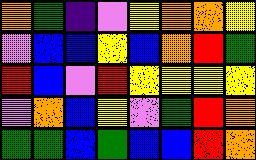[["orange", "green", "indigo", "violet", "yellow", "orange", "orange", "yellow"], ["violet", "blue", "blue", "yellow", "blue", "orange", "red", "green"], ["red", "blue", "violet", "red", "yellow", "yellow", "yellow", "yellow"], ["violet", "orange", "blue", "yellow", "violet", "green", "red", "orange"], ["green", "green", "blue", "green", "blue", "blue", "red", "orange"]]